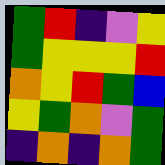[["green", "red", "indigo", "violet", "yellow"], ["green", "yellow", "yellow", "yellow", "red"], ["orange", "yellow", "red", "green", "blue"], ["yellow", "green", "orange", "violet", "green"], ["indigo", "orange", "indigo", "orange", "green"]]